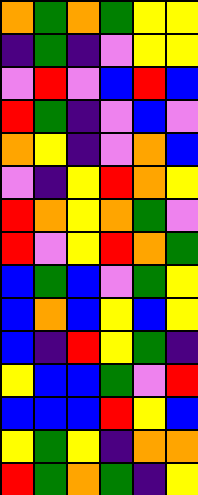[["orange", "green", "orange", "green", "yellow", "yellow"], ["indigo", "green", "indigo", "violet", "yellow", "yellow"], ["violet", "red", "violet", "blue", "red", "blue"], ["red", "green", "indigo", "violet", "blue", "violet"], ["orange", "yellow", "indigo", "violet", "orange", "blue"], ["violet", "indigo", "yellow", "red", "orange", "yellow"], ["red", "orange", "yellow", "orange", "green", "violet"], ["red", "violet", "yellow", "red", "orange", "green"], ["blue", "green", "blue", "violet", "green", "yellow"], ["blue", "orange", "blue", "yellow", "blue", "yellow"], ["blue", "indigo", "red", "yellow", "green", "indigo"], ["yellow", "blue", "blue", "green", "violet", "red"], ["blue", "blue", "blue", "red", "yellow", "blue"], ["yellow", "green", "yellow", "indigo", "orange", "orange"], ["red", "green", "orange", "green", "indigo", "yellow"]]